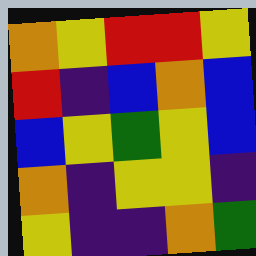[["orange", "yellow", "red", "red", "yellow"], ["red", "indigo", "blue", "orange", "blue"], ["blue", "yellow", "green", "yellow", "blue"], ["orange", "indigo", "yellow", "yellow", "indigo"], ["yellow", "indigo", "indigo", "orange", "green"]]